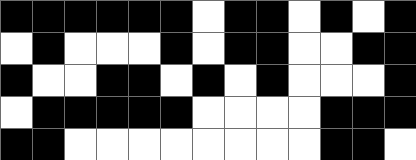[["black", "black", "black", "black", "black", "black", "white", "black", "black", "white", "black", "white", "black"], ["white", "black", "white", "white", "white", "black", "white", "black", "black", "white", "white", "black", "black"], ["black", "white", "white", "black", "black", "white", "black", "white", "black", "white", "white", "white", "black"], ["white", "black", "black", "black", "black", "black", "white", "white", "white", "white", "black", "black", "black"], ["black", "black", "white", "white", "white", "white", "white", "white", "white", "white", "black", "black", "white"]]